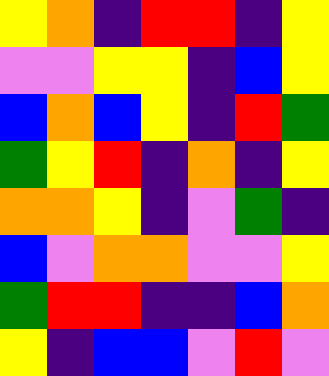[["yellow", "orange", "indigo", "red", "red", "indigo", "yellow"], ["violet", "violet", "yellow", "yellow", "indigo", "blue", "yellow"], ["blue", "orange", "blue", "yellow", "indigo", "red", "green"], ["green", "yellow", "red", "indigo", "orange", "indigo", "yellow"], ["orange", "orange", "yellow", "indigo", "violet", "green", "indigo"], ["blue", "violet", "orange", "orange", "violet", "violet", "yellow"], ["green", "red", "red", "indigo", "indigo", "blue", "orange"], ["yellow", "indigo", "blue", "blue", "violet", "red", "violet"]]